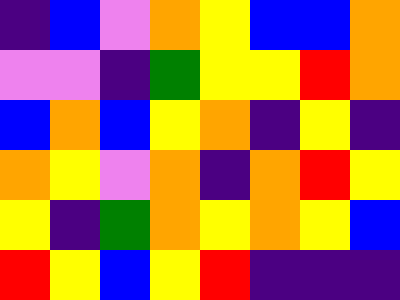[["indigo", "blue", "violet", "orange", "yellow", "blue", "blue", "orange"], ["violet", "violet", "indigo", "green", "yellow", "yellow", "red", "orange"], ["blue", "orange", "blue", "yellow", "orange", "indigo", "yellow", "indigo"], ["orange", "yellow", "violet", "orange", "indigo", "orange", "red", "yellow"], ["yellow", "indigo", "green", "orange", "yellow", "orange", "yellow", "blue"], ["red", "yellow", "blue", "yellow", "red", "indigo", "indigo", "indigo"]]